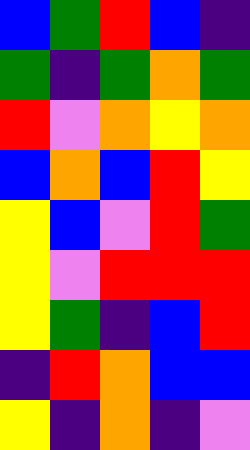[["blue", "green", "red", "blue", "indigo"], ["green", "indigo", "green", "orange", "green"], ["red", "violet", "orange", "yellow", "orange"], ["blue", "orange", "blue", "red", "yellow"], ["yellow", "blue", "violet", "red", "green"], ["yellow", "violet", "red", "red", "red"], ["yellow", "green", "indigo", "blue", "red"], ["indigo", "red", "orange", "blue", "blue"], ["yellow", "indigo", "orange", "indigo", "violet"]]